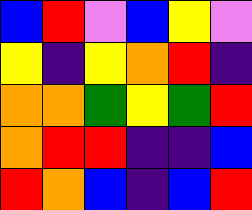[["blue", "red", "violet", "blue", "yellow", "violet"], ["yellow", "indigo", "yellow", "orange", "red", "indigo"], ["orange", "orange", "green", "yellow", "green", "red"], ["orange", "red", "red", "indigo", "indigo", "blue"], ["red", "orange", "blue", "indigo", "blue", "red"]]